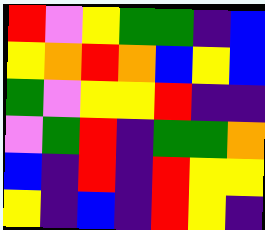[["red", "violet", "yellow", "green", "green", "indigo", "blue"], ["yellow", "orange", "red", "orange", "blue", "yellow", "blue"], ["green", "violet", "yellow", "yellow", "red", "indigo", "indigo"], ["violet", "green", "red", "indigo", "green", "green", "orange"], ["blue", "indigo", "red", "indigo", "red", "yellow", "yellow"], ["yellow", "indigo", "blue", "indigo", "red", "yellow", "indigo"]]